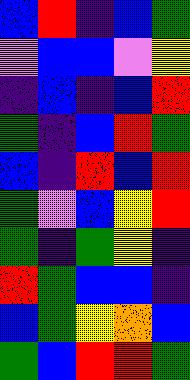[["blue", "red", "indigo", "blue", "green"], ["violet", "blue", "blue", "violet", "yellow"], ["indigo", "blue", "indigo", "blue", "red"], ["green", "indigo", "blue", "red", "green"], ["blue", "indigo", "red", "blue", "red"], ["green", "violet", "blue", "yellow", "red"], ["green", "indigo", "green", "yellow", "indigo"], ["red", "green", "blue", "blue", "indigo"], ["blue", "green", "yellow", "orange", "blue"], ["green", "blue", "red", "red", "green"]]